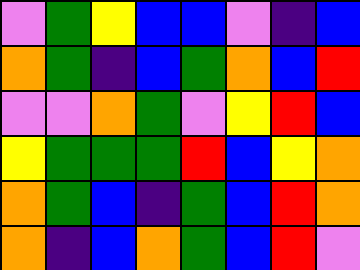[["violet", "green", "yellow", "blue", "blue", "violet", "indigo", "blue"], ["orange", "green", "indigo", "blue", "green", "orange", "blue", "red"], ["violet", "violet", "orange", "green", "violet", "yellow", "red", "blue"], ["yellow", "green", "green", "green", "red", "blue", "yellow", "orange"], ["orange", "green", "blue", "indigo", "green", "blue", "red", "orange"], ["orange", "indigo", "blue", "orange", "green", "blue", "red", "violet"]]